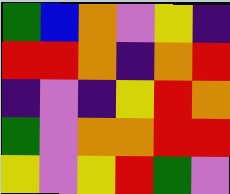[["green", "blue", "orange", "violet", "yellow", "indigo"], ["red", "red", "orange", "indigo", "orange", "red"], ["indigo", "violet", "indigo", "yellow", "red", "orange"], ["green", "violet", "orange", "orange", "red", "red"], ["yellow", "violet", "yellow", "red", "green", "violet"]]